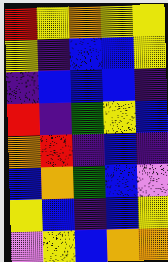[["red", "yellow", "orange", "yellow", "yellow"], ["yellow", "indigo", "blue", "blue", "yellow"], ["indigo", "blue", "blue", "blue", "indigo"], ["red", "indigo", "green", "yellow", "blue"], ["orange", "red", "indigo", "blue", "indigo"], ["blue", "orange", "green", "blue", "violet"], ["yellow", "blue", "indigo", "blue", "yellow"], ["violet", "yellow", "blue", "orange", "orange"]]